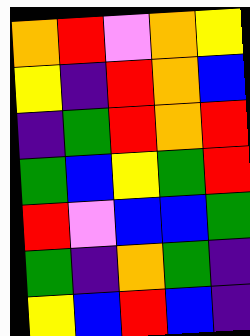[["orange", "red", "violet", "orange", "yellow"], ["yellow", "indigo", "red", "orange", "blue"], ["indigo", "green", "red", "orange", "red"], ["green", "blue", "yellow", "green", "red"], ["red", "violet", "blue", "blue", "green"], ["green", "indigo", "orange", "green", "indigo"], ["yellow", "blue", "red", "blue", "indigo"]]